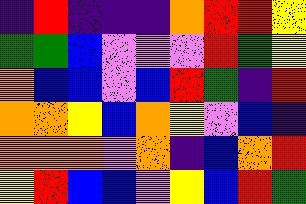[["indigo", "red", "indigo", "indigo", "indigo", "orange", "red", "red", "yellow"], ["green", "green", "blue", "violet", "violet", "violet", "red", "green", "yellow"], ["orange", "blue", "blue", "violet", "blue", "red", "green", "indigo", "red"], ["orange", "orange", "yellow", "blue", "orange", "yellow", "violet", "blue", "indigo"], ["orange", "orange", "orange", "violet", "orange", "indigo", "blue", "orange", "red"], ["yellow", "red", "blue", "blue", "violet", "yellow", "blue", "red", "green"]]